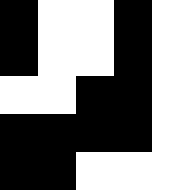[["black", "white", "white", "black", "white"], ["black", "white", "white", "black", "white"], ["white", "white", "black", "black", "white"], ["black", "black", "black", "black", "white"], ["black", "black", "white", "white", "white"]]